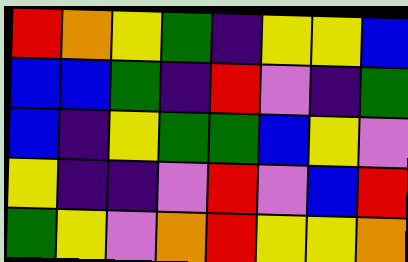[["red", "orange", "yellow", "green", "indigo", "yellow", "yellow", "blue"], ["blue", "blue", "green", "indigo", "red", "violet", "indigo", "green"], ["blue", "indigo", "yellow", "green", "green", "blue", "yellow", "violet"], ["yellow", "indigo", "indigo", "violet", "red", "violet", "blue", "red"], ["green", "yellow", "violet", "orange", "red", "yellow", "yellow", "orange"]]